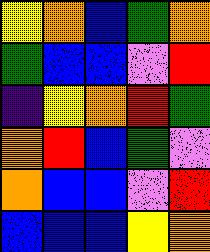[["yellow", "orange", "blue", "green", "orange"], ["green", "blue", "blue", "violet", "red"], ["indigo", "yellow", "orange", "red", "green"], ["orange", "red", "blue", "green", "violet"], ["orange", "blue", "blue", "violet", "red"], ["blue", "blue", "blue", "yellow", "orange"]]